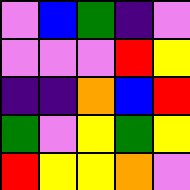[["violet", "blue", "green", "indigo", "violet"], ["violet", "violet", "violet", "red", "yellow"], ["indigo", "indigo", "orange", "blue", "red"], ["green", "violet", "yellow", "green", "yellow"], ["red", "yellow", "yellow", "orange", "violet"]]